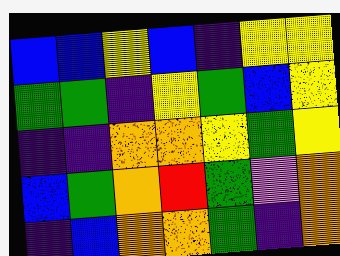[["blue", "blue", "yellow", "blue", "indigo", "yellow", "yellow"], ["green", "green", "indigo", "yellow", "green", "blue", "yellow"], ["indigo", "indigo", "orange", "orange", "yellow", "green", "yellow"], ["blue", "green", "orange", "red", "green", "violet", "orange"], ["indigo", "blue", "orange", "orange", "green", "indigo", "orange"]]